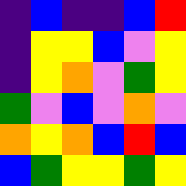[["indigo", "blue", "indigo", "indigo", "blue", "red"], ["indigo", "yellow", "yellow", "blue", "violet", "yellow"], ["indigo", "yellow", "orange", "violet", "green", "yellow"], ["green", "violet", "blue", "violet", "orange", "violet"], ["orange", "yellow", "orange", "blue", "red", "blue"], ["blue", "green", "yellow", "yellow", "green", "yellow"]]